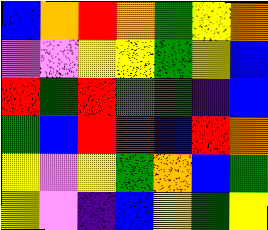[["blue", "orange", "red", "orange", "green", "yellow", "orange"], ["violet", "violet", "yellow", "yellow", "green", "yellow", "blue"], ["red", "green", "red", "green", "green", "indigo", "blue"], ["green", "blue", "red", "red", "blue", "red", "orange"], ["yellow", "violet", "yellow", "green", "orange", "blue", "green"], ["yellow", "violet", "indigo", "blue", "yellow", "green", "yellow"]]